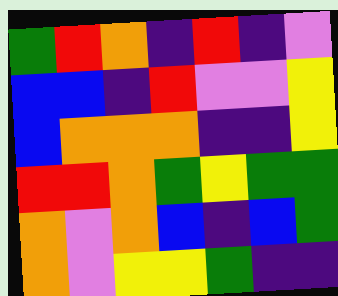[["green", "red", "orange", "indigo", "red", "indigo", "violet"], ["blue", "blue", "indigo", "red", "violet", "violet", "yellow"], ["blue", "orange", "orange", "orange", "indigo", "indigo", "yellow"], ["red", "red", "orange", "green", "yellow", "green", "green"], ["orange", "violet", "orange", "blue", "indigo", "blue", "green"], ["orange", "violet", "yellow", "yellow", "green", "indigo", "indigo"]]